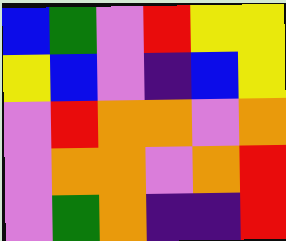[["blue", "green", "violet", "red", "yellow", "yellow"], ["yellow", "blue", "violet", "indigo", "blue", "yellow"], ["violet", "red", "orange", "orange", "violet", "orange"], ["violet", "orange", "orange", "violet", "orange", "red"], ["violet", "green", "orange", "indigo", "indigo", "red"]]